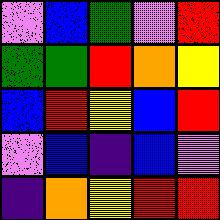[["violet", "blue", "green", "violet", "red"], ["green", "green", "red", "orange", "yellow"], ["blue", "red", "yellow", "blue", "red"], ["violet", "blue", "indigo", "blue", "violet"], ["indigo", "orange", "yellow", "red", "red"]]